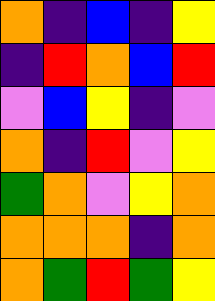[["orange", "indigo", "blue", "indigo", "yellow"], ["indigo", "red", "orange", "blue", "red"], ["violet", "blue", "yellow", "indigo", "violet"], ["orange", "indigo", "red", "violet", "yellow"], ["green", "orange", "violet", "yellow", "orange"], ["orange", "orange", "orange", "indigo", "orange"], ["orange", "green", "red", "green", "yellow"]]